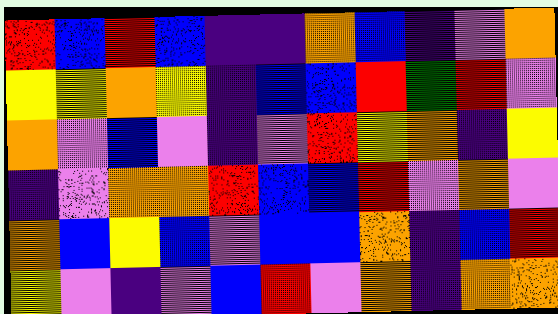[["red", "blue", "red", "blue", "indigo", "indigo", "orange", "blue", "indigo", "violet", "orange"], ["yellow", "yellow", "orange", "yellow", "indigo", "blue", "blue", "red", "green", "red", "violet"], ["orange", "violet", "blue", "violet", "indigo", "violet", "red", "yellow", "orange", "indigo", "yellow"], ["indigo", "violet", "orange", "orange", "red", "blue", "blue", "red", "violet", "orange", "violet"], ["orange", "blue", "yellow", "blue", "violet", "blue", "blue", "orange", "indigo", "blue", "red"], ["yellow", "violet", "indigo", "violet", "blue", "red", "violet", "orange", "indigo", "orange", "orange"]]